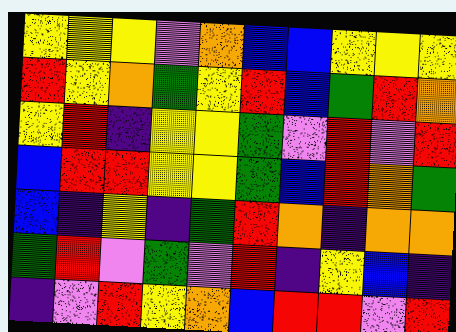[["yellow", "yellow", "yellow", "violet", "orange", "blue", "blue", "yellow", "yellow", "yellow"], ["red", "yellow", "orange", "green", "yellow", "red", "blue", "green", "red", "orange"], ["yellow", "red", "indigo", "yellow", "yellow", "green", "violet", "red", "violet", "red"], ["blue", "red", "red", "yellow", "yellow", "green", "blue", "red", "orange", "green"], ["blue", "indigo", "yellow", "indigo", "green", "red", "orange", "indigo", "orange", "orange"], ["green", "red", "violet", "green", "violet", "red", "indigo", "yellow", "blue", "indigo"], ["indigo", "violet", "red", "yellow", "orange", "blue", "red", "red", "violet", "red"]]